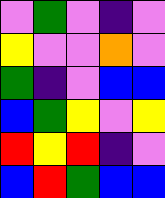[["violet", "green", "violet", "indigo", "violet"], ["yellow", "violet", "violet", "orange", "violet"], ["green", "indigo", "violet", "blue", "blue"], ["blue", "green", "yellow", "violet", "yellow"], ["red", "yellow", "red", "indigo", "violet"], ["blue", "red", "green", "blue", "blue"]]